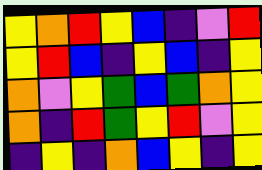[["yellow", "orange", "red", "yellow", "blue", "indigo", "violet", "red"], ["yellow", "red", "blue", "indigo", "yellow", "blue", "indigo", "yellow"], ["orange", "violet", "yellow", "green", "blue", "green", "orange", "yellow"], ["orange", "indigo", "red", "green", "yellow", "red", "violet", "yellow"], ["indigo", "yellow", "indigo", "orange", "blue", "yellow", "indigo", "yellow"]]